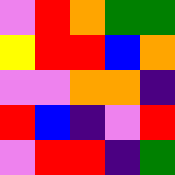[["violet", "red", "orange", "green", "green"], ["yellow", "red", "red", "blue", "orange"], ["violet", "violet", "orange", "orange", "indigo"], ["red", "blue", "indigo", "violet", "red"], ["violet", "red", "red", "indigo", "green"]]